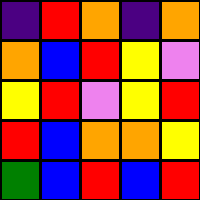[["indigo", "red", "orange", "indigo", "orange"], ["orange", "blue", "red", "yellow", "violet"], ["yellow", "red", "violet", "yellow", "red"], ["red", "blue", "orange", "orange", "yellow"], ["green", "blue", "red", "blue", "red"]]